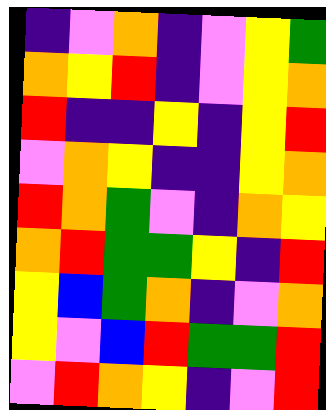[["indigo", "violet", "orange", "indigo", "violet", "yellow", "green"], ["orange", "yellow", "red", "indigo", "violet", "yellow", "orange"], ["red", "indigo", "indigo", "yellow", "indigo", "yellow", "red"], ["violet", "orange", "yellow", "indigo", "indigo", "yellow", "orange"], ["red", "orange", "green", "violet", "indigo", "orange", "yellow"], ["orange", "red", "green", "green", "yellow", "indigo", "red"], ["yellow", "blue", "green", "orange", "indigo", "violet", "orange"], ["yellow", "violet", "blue", "red", "green", "green", "red"], ["violet", "red", "orange", "yellow", "indigo", "violet", "red"]]